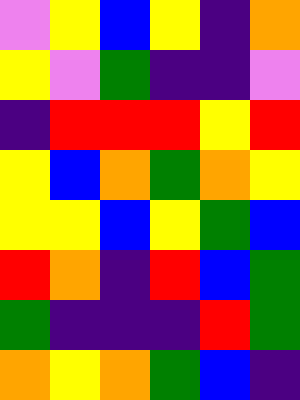[["violet", "yellow", "blue", "yellow", "indigo", "orange"], ["yellow", "violet", "green", "indigo", "indigo", "violet"], ["indigo", "red", "red", "red", "yellow", "red"], ["yellow", "blue", "orange", "green", "orange", "yellow"], ["yellow", "yellow", "blue", "yellow", "green", "blue"], ["red", "orange", "indigo", "red", "blue", "green"], ["green", "indigo", "indigo", "indigo", "red", "green"], ["orange", "yellow", "orange", "green", "blue", "indigo"]]